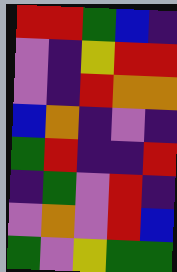[["red", "red", "green", "blue", "indigo"], ["violet", "indigo", "yellow", "red", "red"], ["violet", "indigo", "red", "orange", "orange"], ["blue", "orange", "indigo", "violet", "indigo"], ["green", "red", "indigo", "indigo", "red"], ["indigo", "green", "violet", "red", "indigo"], ["violet", "orange", "violet", "red", "blue"], ["green", "violet", "yellow", "green", "green"]]